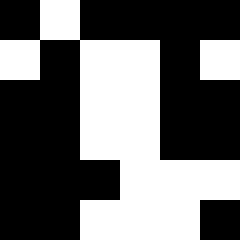[["black", "white", "black", "black", "black", "black"], ["white", "black", "white", "white", "black", "white"], ["black", "black", "white", "white", "black", "black"], ["black", "black", "white", "white", "black", "black"], ["black", "black", "black", "white", "white", "white"], ["black", "black", "white", "white", "white", "black"]]